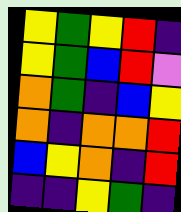[["yellow", "green", "yellow", "red", "indigo"], ["yellow", "green", "blue", "red", "violet"], ["orange", "green", "indigo", "blue", "yellow"], ["orange", "indigo", "orange", "orange", "red"], ["blue", "yellow", "orange", "indigo", "red"], ["indigo", "indigo", "yellow", "green", "indigo"]]